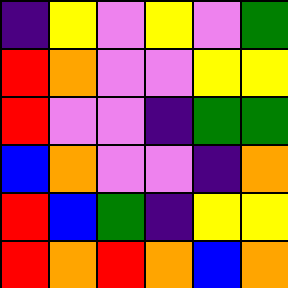[["indigo", "yellow", "violet", "yellow", "violet", "green"], ["red", "orange", "violet", "violet", "yellow", "yellow"], ["red", "violet", "violet", "indigo", "green", "green"], ["blue", "orange", "violet", "violet", "indigo", "orange"], ["red", "blue", "green", "indigo", "yellow", "yellow"], ["red", "orange", "red", "orange", "blue", "orange"]]